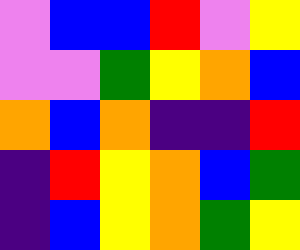[["violet", "blue", "blue", "red", "violet", "yellow"], ["violet", "violet", "green", "yellow", "orange", "blue"], ["orange", "blue", "orange", "indigo", "indigo", "red"], ["indigo", "red", "yellow", "orange", "blue", "green"], ["indigo", "blue", "yellow", "orange", "green", "yellow"]]